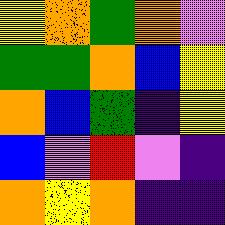[["yellow", "orange", "green", "orange", "violet"], ["green", "green", "orange", "blue", "yellow"], ["orange", "blue", "green", "indigo", "yellow"], ["blue", "violet", "red", "violet", "indigo"], ["orange", "yellow", "orange", "indigo", "indigo"]]